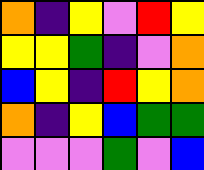[["orange", "indigo", "yellow", "violet", "red", "yellow"], ["yellow", "yellow", "green", "indigo", "violet", "orange"], ["blue", "yellow", "indigo", "red", "yellow", "orange"], ["orange", "indigo", "yellow", "blue", "green", "green"], ["violet", "violet", "violet", "green", "violet", "blue"]]